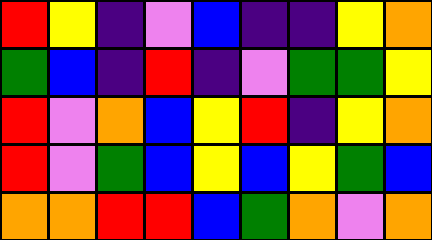[["red", "yellow", "indigo", "violet", "blue", "indigo", "indigo", "yellow", "orange"], ["green", "blue", "indigo", "red", "indigo", "violet", "green", "green", "yellow"], ["red", "violet", "orange", "blue", "yellow", "red", "indigo", "yellow", "orange"], ["red", "violet", "green", "blue", "yellow", "blue", "yellow", "green", "blue"], ["orange", "orange", "red", "red", "blue", "green", "orange", "violet", "orange"]]